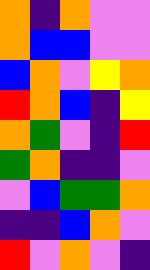[["orange", "indigo", "orange", "violet", "violet"], ["orange", "blue", "blue", "violet", "violet"], ["blue", "orange", "violet", "yellow", "orange"], ["red", "orange", "blue", "indigo", "yellow"], ["orange", "green", "violet", "indigo", "red"], ["green", "orange", "indigo", "indigo", "violet"], ["violet", "blue", "green", "green", "orange"], ["indigo", "indigo", "blue", "orange", "violet"], ["red", "violet", "orange", "violet", "indigo"]]